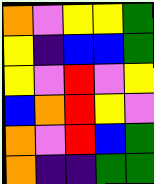[["orange", "violet", "yellow", "yellow", "green"], ["yellow", "indigo", "blue", "blue", "green"], ["yellow", "violet", "red", "violet", "yellow"], ["blue", "orange", "red", "yellow", "violet"], ["orange", "violet", "red", "blue", "green"], ["orange", "indigo", "indigo", "green", "green"]]